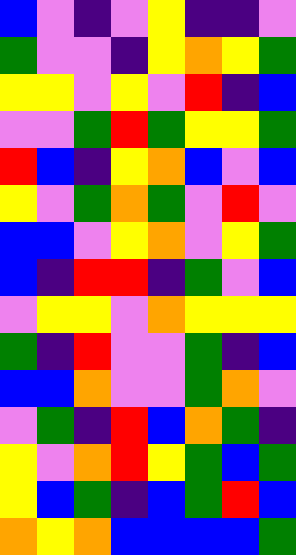[["blue", "violet", "indigo", "violet", "yellow", "indigo", "indigo", "violet"], ["green", "violet", "violet", "indigo", "yellow", "orange", "yellow", "green"], ["yellow", "yellow", "violet", "yellow", "violet", "red", "indigo", "blue"], ["violet", "violet", "green", "red", "green", "yellow", "yellow", "green"], ["red", "blue", "indigo", "yellow", "orange", "blue", "violet", "blue"], ["yellow", "violet", "green", "orange", "green", "violet", "red", "violet"], ["blue", "blue", "violet", "yellow", "orange", "violet", "yellow", "green"], ["blue", "indigo", "red", "red", "indigo", "green", "violet", "blue"], ["violet", "yellow", "yellow", "violet", "orange", "yellow", "yellow", "yellow"], ["green", "indigo", "red", "violet", "violet", "green", "indigo", "blue"], ["blue", "blue", "orange", "violet", "violet", "green", "orange", "violet"], ["violet", "green", "indigo", "red", "blue", "orange", "green", "indigo"], ["yellow", "violet", "orange", "red", "yellow", "green", "blue", "green"], ["yellow", "blue", "green", "indigo", "blue", "green", "red", "blue"], ["orange", "yellow", "orange", "blue", "blue", "blue", "blue", "green"]]